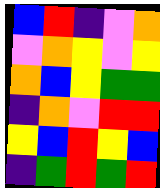[["blue", "red", "indigo", "violet", "orange"], ["violet", "orange", "yellow", "violet", "yellow"], ["orange", "blue", "yellow", "green", "green"], ["indigo", "orange", "violet", "red", "red"], ["yellow", "blue", "red", "yellow", "blue"], ["indigo", "green", "red", "green", "red"]]